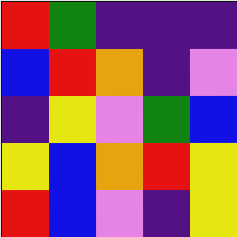[["red", "green", "indigo", "indigo", "indigo"], ["blue", "red", "orange", "indigo", "violet"], ["indigo", "yellow", "violet", "green", "blue"], ["yellow", "blue", "orange", "red", "yellow"], ["red", "blue", "violet", "indigo", "yellow"]]